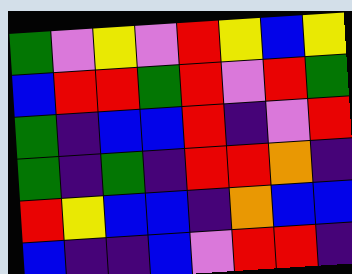[["green", "violet", "yellow", "violet", "red", "yellow", "blue", "yellow"], ["blue", "red", "red", "green", "red", "violet", "red", "green"], ["green", "indigo", "blue", "blue", "red", "indigo", "violet", "red"], ["green", "indigo", "green", "indigo", "red", "red", "orange", "indigo"], ["red", "yellow", "blue", "blue", "indigo", "orange", "blue", "blue"], ["blue", "indigo", "indigo", "blue", "violet", "red", "red", "indigo"]]